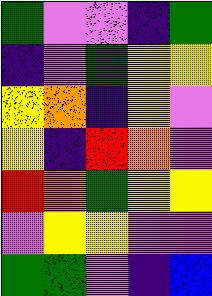[["green", "violet", "violet", "indigo", "green"], ["indigo", "violet", "green", "yellow", "yellow"], ["yellow", "orange", "indigo", "yellow", "violet"], ["yellow", "indigo", "red", "orange", "violet"], ["red", "orange", "green", "yellow", "yellow"], ["violet", "yellow", "yellow", "violet", "violet"], ["green", "green", "violet", "indigo", "blue"]]